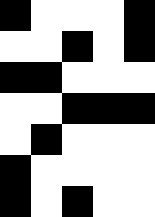[["black", "white", "white", "white", "black"], ["white", "white", "black", "white", "black"], ["black", "black", "white", "white", "white"], ["white", "white", "black", "black", "black"], ["white", "black", "white", "white", "white"], ["black", "white", "white", "white", "white"], ["black", "white", "black", "white", "white"]]